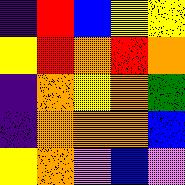[["indigo", "red", "blue", "yellow", "yellow"], ["yellow", "red", "orange", "red", "orange"], ["indigo", "orange", "yellow", "orange", "green"], ["indigo", "orange", "orange", "orange", "blue"], ["yellow", "orange", "violet", "blue", "violet"]]